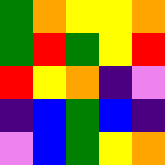[["green", "orange", "yellow", "yellow", "orange"], ["green", "red", "green", "yellow", "red"], ["red", "yellow", "orange", "indigo", "violet"], ["indigo", "blue", "green", "blue", "indigo"], ["violet", "blue", "green", "yellow", "orange"]]